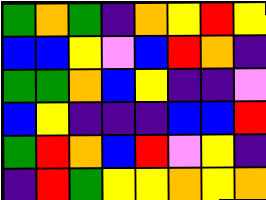[["green", "orange", "green", "indigo", "orange", "yellow", "red", "yellow"], ["blue", "blue", "yellow", "violet", "blue", "red", "orange", "indigo"], ["green", "green", "orange", "blue", "yellow", "indigo", "indigo", "violet"], ["blue", "yellow", "indigo", "indigo", "indigo", "blue", "blue", "red"], ["green", "red", "orange", "blue", "red", "violet", "yellow", "indigo"], ["indigo", "red", "green", "yellow", "yellow", "orange", "yellow", "orange"]]